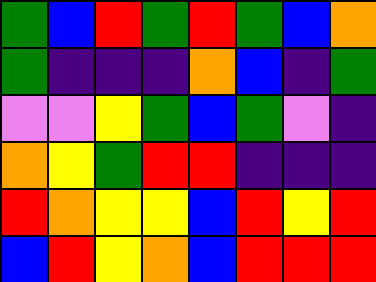[["green", "blue", "red", "green", "red", "green", "blue", "orange"], ["green", "indigo", "indigo", "indigo", "orange", "blue", "indigo", "green"], ["violet", "violet", "yellow", "green", "blue", "green", "violet", "indigo"], ["orange", "yellow", "green", "red", "red", "indigo", "indigo", "indigo"], ["red", "orange", "yellow", "yellow", "blue", "red", "yellow", "red"], ["blue", "red", "yellow", "orange", "blue", "red", "red", "red"]]